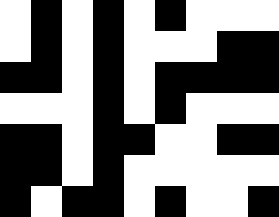[["white", "black", "white", "black", "white", "black", "white", "white", "white"], ["white", "black", "white", "black", "white", "white", "white", "black", "black"], ["black", "black", "white", "black", "white", "black", "black", "black", "black"], ["white", "white", "white", "black", "white", "black", "white", "white", "white"], ["black", "black", "white", "black", "black", "white", "white", "black", "black"], ["black", "black", "white", "black", "white", "white", "white", "white", "white"], ["black", "white", "black", "black", "white", "black", "white", "white", "black"]]